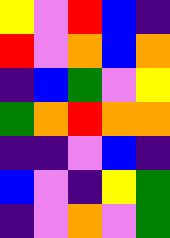[["yellow", "violet", "red", "blue", "indigo"], ["red", "violet", "orange", "blue", "orange"], ["indigo", "blue", "green", "violet", "yellow"], ["green", "orange", "red", "orange", "orange"], ["indigo", "indigo", "violet", "blue", "indigo"], ["blue", "violet", "indigo", "yellow", "green"], ["indigo", "violet", "orange", "violet", "green"]]